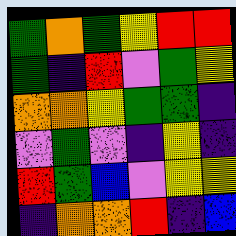[["green", "orange", "green", "yellow", "red", "red"], ["green", "indigo", "red", "violet", "green", "yellow"], ["orange", "orange", "yellow", "green", "green", "indigo"], ["violet", "green", "violet", "indigo", "yellow", "indigo"], ["red", "green", "blue", "violet", "yellow", "yellow"], ["indigo", "orange", "orange", "red", "indigo", "blue"]]